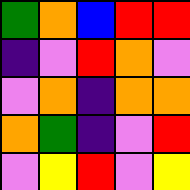[["green", "orange", "blue", "red", "red"], ["indigo", "violet", "red", "orange", "violet"], ["violet", "orange", "indigo", "orange", "orange"], ["orange", "green", "indigo", "violet", "red"], ["violet", "yellow", "red", "violet", "yellow"]]